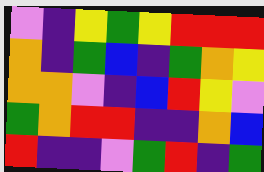[["violet", "indigo", "yellow", "green", "yellow", "red", "red", "red"], ["orange", "indigo", "green", "blue", "indigo", "green", "orange", "yellow"], ["orange", "orange", "violet", "indigo", "blue", "red", "yellow", "violet"], ["green", "orange", "red", "red", "indigo", "indigo", "orange", "blue"], ["red", "indigo", "indigo", "violet", "green", "red", "indigo", "green"]]